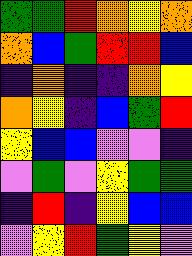[["green", "green", "red", "orange", "yellow", "orange"], ["orange", "blue", "green", "red", "red", "blue"], ["indigo", "orange", "indigo", "indigo", "orange", "yellow"], ["orange", "yellow", "indigo", "blue", "green", "red"], ["yellow", "blue", "blue", "violet", "violet", "indigo"], ["violet", "green", "violet", "yellow", "green", "green"], ["indigo", "red", "indigo", "yellow", "blue", "blue"], ["violet", "yellow", "red", "green", "yellow", "violet"]]